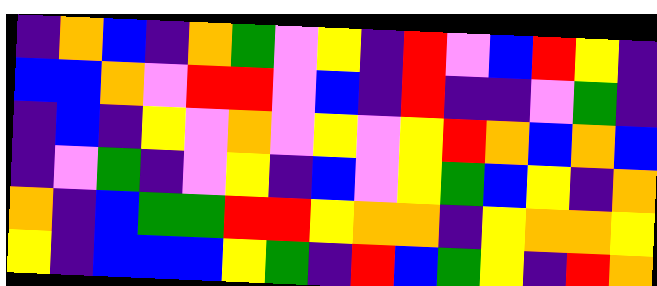[["indigo", "orange", "blue", "indigo", "orange", "green", "violet", "yellow", "indigo", "red", "violet", "blue", "red", "yellow", "indigo"], ["blue", "blue", "orange", "violet", "red", "red", "violet", "blue", "indigo", "red", "indigo", "indigo", "violet", "green", "indigo"], ["indigo", "blue", "indigo", "yellow", "violet", "orange", "violet", "yellow", "violet", "yellow", "red", "orange", "blue", "orange", "blue"], ["indigo", "violet", "green", "indigo", "violet", "yellow", "indigo", "blue", "violet", "yellow", "green", "blue", "yellow", "indigo", "orange"], ["orange", "indigo", "blue", "green", "green", "red", "red", "yellow", "orange", "orange", "indigo", "yellow", "orange", "orange", "yellow"], ["yellow", "indigo", "blue", "blue", "blue", "yellow", "green", "indigo", "red", "blue", "green", "yellow", "indigo", "red", "orange"]]